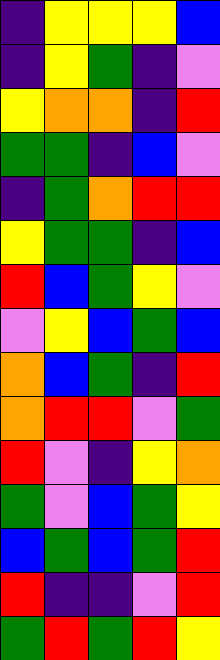[["indigo", "yellow", "yellow", "yellow", "blue"], ["indigo", "yellow", "green", "indigo", "violet"], ["yellow", "orange", "orange", "indigo", "red"], ["green", "green", "indigo", "blue", "violet"], ["indigo", "green", "orange", "red", "red"], ["yellow", "green", "green", "indigo", "blue"], ["red", "blue", "green", "yellow", "violet"], ["violet", "yellow", "blue", "green", "blue"], ["orange", "blue", "green", "indigo", "red"], ["orange", "red", "red", "violet", "green"], ["red", "violet", "indigo", "yellow", "orange"], ["green", "violet", "blue", "green", "yellow"], ["blue", "green", "blue", "green", "red"], ["red", "indigo", "indigo", "violet", "red"], ["green", "red", "green", "red", "yellow"]]